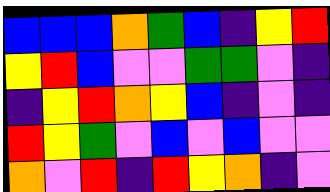[["blue", "blue", "blue", "orange", "green", "blue", "indigo", "yellow", "red"], ["yellow", "red", "blue", "violet", "violet", "green", "green", "violet", "indigo"], ["indigo", "yellow", "red", "orange", "yellow", "blue", "indigo", "violet", "indigo"], ["red", "yellow", "green", "violet", "blue", "violet", "blue", "violet", "violet"], ["orange", "violet", "red", "indigo", "red", "yellow", "orange", "indigo", "violet"]]